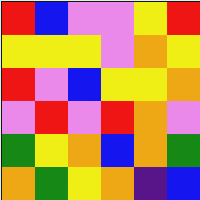[["red", "blue", "violet", "violet", "yellow", "red"], ["yellow", "yellow", "yellow", "violet", "orange", "yellow"], ["red", "violet", "blue", "yellow", "yellow", "orange"], ["violet", "red", "violet", "red", "orange", "violet"], ["green", "yellow", "orange", "blue", "orange", "green"], ["orange", "green", "yellow", "orange", "indigo", "blue"]]